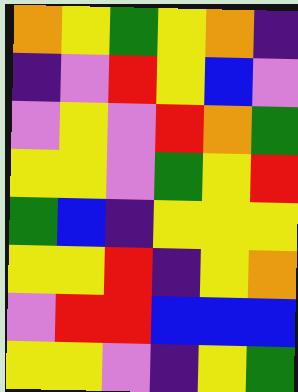[["orange", "yellow", "green", "yellow", "orange", "indigo"], ["indigo", "violet", "red", "yellow", "blue", "violet"], ["violet", "yellow", "violet", "red", "orange", "green"], ["yellow", "yellow", "violet", "green", "yellow", "red"], ["green", "blue", "indigo", "yellow", "yellow", "yellow"], ["yellow", "yellow", "red", "indigo", "yellow", "orange"], ["violet", "red", "red", "blue", "blue", "blue"], ["yellow", "yellow", "violet", "indigo", "yellow", "green"]]